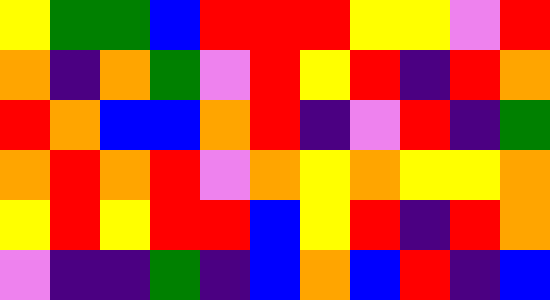[["yellow", "green", "green", "blue", "red", "red", "red", "yellow", "yellow", "violet", "red"], ["orange", "indigo", "orange", "green", "violet", "red", "yellow", "red", "indigo", "red", "orange"], ["red", "orange", "blue", "blue", "orange", "red", "indigo", "violet", "red", "indigo", "green"], ["orange", "red", "orange", "red", "violet", "orange", "yellow", "orange", "yellow", "yellow", "orange"], ["yellow", "red", "yellow", "red", "red", "blue", "yellow", "red", "indigo", "red", "orange"], ["violet", "indigo", "indigo", "green", "indigo", "blue", "orange", "blue", "red", "indigo", "blue"]]